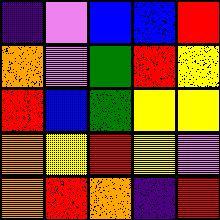[["indigo", "violet", "blue", "blue", "red"], ["orange", "violet", "green", "red", "yellow"], ["red", "blue", "green", "yellow", "yellow"], ["orange", "yellow", "red", "yellow", "violet"], ["orange", "red", "orange", "indigo", "red"]]